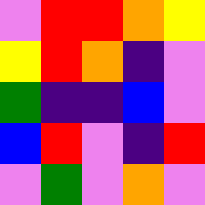[["violet", "red", "red", "orange", "yellow"], ["yellow", "red", "orange", "indigo", "violet"], ["green", "indigo", "indigo", "blue", "violet"], ["blue", "red", "violet", "indigo", "red"], ["violet", "green", "violet", "orange", "violet"]]